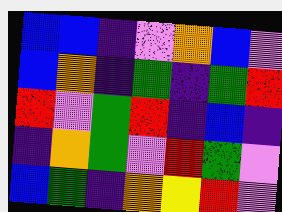[["blue", "blue", "indigo", "violet", "orange", "blue", "violet"], ["blue", "orange", "indigo", "green", "indigo", "green", "red"], ["red", "violet", "green", "red", "indigo", "blue", "indigo"], ["indigo", "orange", "green", "violet", "red", "green", "violet"], ["blue", "green", "indigo", "orange", "yellow", "red", "violet"]]